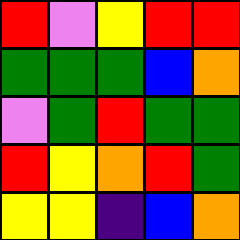[["red", "violet", "yellow", "red", "red"], ["green", "green", "green", "blue", "orange"], ["violet", "green", "red", "green", "green"], ["red", "yellow", "orange", "red", "green"], ["yellow", "yellow", "indigo", "blue", "orange"]]